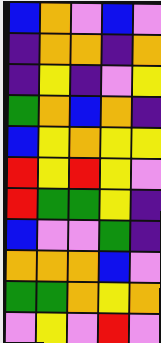[["blue", "orange", "violet", "blue", "violet"], ["indigo", "orange", "orange", "indigo", "orange"], ["indigo", "yellow", "indigo", "violet", "yellow"], ["green", "orange", "blue", "orange", "indigo"], ["blue", "yellow", "orange", "yellow", "yellow"], ["red", "yellow", "red", "yellow", "violet"], ["red", "green", "green", "yellow", "indigo"], ["blue", "violet", "violet", "green", "indigo"], ["orange", "orange", "orange", "blue", "violet"], ["green", "green", "orange", "yellow", "orange"], ["violet", "yellow", "violet", "red", "violet"]]